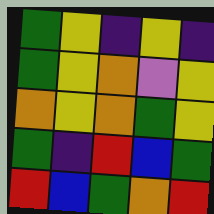[["green", "yellow", "indigo", "yellow", "indigo"], ["green", "yellow", "orange", "violet", "yellow"], ["orange", "yellow", "orange", "green", "yellow"], ["green", "indigo", "red", "blue", "green"], ["red", "blue", "green", "orange", "red"]]